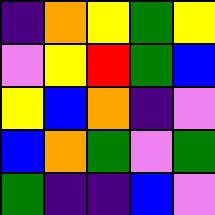[["indigo", "orange", "yellow", "green", "yellow"], ["violet", "yellow", "red", "green", "blue"], ["yellow", "blue", "orange", "indigo", "violet"], ["blue", "orange", "green", "violet", "green"], ["green", "indigo", "indigo", "blue", "violet"]]